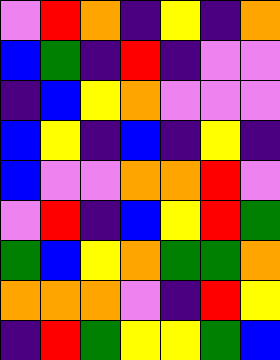[["violet", "red", "orange", "indigo", "yellow", "indigo", "orange"], ["blue", "green", "indigo", "red", "indigo", "violet", "violet"], ["indigo", "blue", "yellow", "orange", "violet", "violet", "violet"], ["blue", "yellow", "indigo", "blue", "indigo", "yellow", "indigo"], ["blue", "violet", "violet", "orange", "orange", "red", "violet"], ["violet", "red", "indigo", "blue", "yellow", "red", "green"], ["green", "blue", "yellow", "orange", "green", "green", "orange"], ["orange", "orange", "orange", "violet", "indigo", "red", "yellow"], ["indigo", "red", "green", "yellow", "yellow", "green", "blue"]]